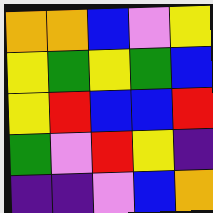[["orange", "orange", "blue", "violet", "yellow"], ["yellow", "green", "yellow", "green", "blue"], ["yellow", "red", "blue", "blue", "red"], ["green", "violet", "red", "yellow", "indigo"], ["indigo", "indigo", "violet", "blue", "orange"]]